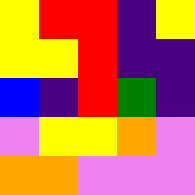[["yellow", "red", "red", "indigo", "yellow"], ["yellow", "yellow", "red", "indigo", "indigo"], ["blue", "indigo", "red", "green", "indigo"], ["violet", "yellow", "yellow", "orange", "violet"], ["orange", "orange", "violet", "violet", "violet"]]